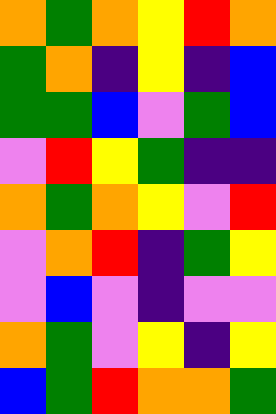[["orange", "green", "orange", "yellow", "red", "orange"], ["green", "orange", "indigo", "yellow", "indigo", "blue"], ["green", "green", "blue", "violet", "green", "blue"], ["violet", "red", "yellow", "green", "indigo", "indigo"], ["orange", "green", "orange", "yellow", "violet", "red"], ["violet", "orange", "red", "indigo", "green", "yellow"], ["violet", "blue", "violet", "indigo", "violet", "violet"], ["orange", "green", "violet", "yellow", "indigo", "yellow"], ["blue", "green", "red", "orange", "orange", "green"]]